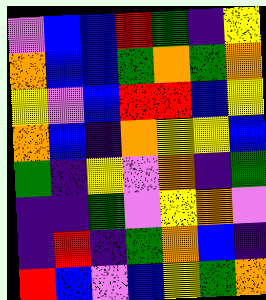[["violet", "blue", "blue", "red", "green", "indigo", "yellow"], ["orange", "blue", "blue", "green", "orange", "green", "orange"], ["yellow", "violet", "blue", "red", "red", "blue", "yellow"], ["orange", "blue", "indigo", "orange", "yellow", "yellow", "blue"], ["green", "indigo", "yellow", "violet", "orange", "indigo", "green"], ["indigo", "indigo", "green", "violet", "yellow", "orange", "violet"], ["indigo", "red", "indigo", "green", "orange", "blue", "indigo"], ["red", "blue", "violet", "blue", "yellow", "green", "orange"]]